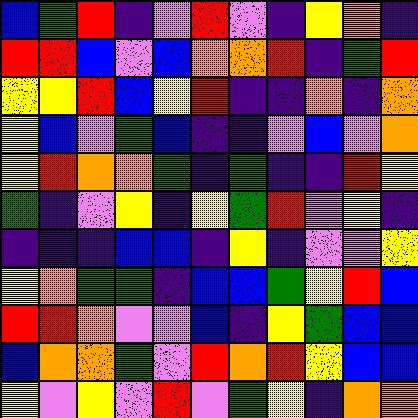[["blue", "green", "red", "indigo", "violet", "red", "violet", "indigo", "yellow", "orange", "indigo"], ["red", "red", "blue", "violet", "blue", "orange", "orange", "red", "indigo", "green", "red"], ["yellow", "yellow", "red", "blue", "yellow", "red", "indigo", "indigo", "orange", "indigo", "orange"], ["yellow", "blue", "violet", "green", "blue", "indigo", "indigo", "violet", "blue", "violet", "orange"], ["yellow", "red", "orange", "orange", "green", "indigo", "green", "indigo", "indigo", "red", "yellow"], ["green", "indigo", "violet", "yellow", "indigo", "yellow", "green", "red", "violet", "yellow", "indigo"], ["indigo", "indigo", "indigo", "blue", "blue", "indigo", "yellow", "indigo", "violet", "violet", "yellow"], ["yellow", "orange", "green", "green", "indigo", "blue", "blue", "green", "yellow", "red", "blue"], ["red", "red", "orange", "violet", "violet", "blue", "indigo", "yellow", "green", "blue", "blue"], ["blue", "orange", "orange", "green", "violet", "red", "orange", "red", "yellow", "blue", "blue"], ["yellow", "violet", "yellow", "violet", "red", "violet", "green", "yellow", "indigo", "orange", "orange"]]